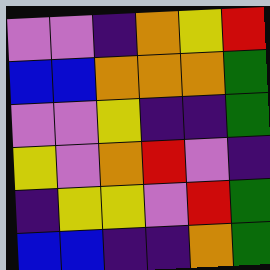[["violet", "violet", "indigo", "orange", "yellow", "red"], ["blue", "blue", "orange", "orange", "orange", "green"], ["violet", "violet", "yellow", "indigo", "indigo", "green"], ["yellow", "violet", "orange", "red", "violet", "indigo"], ["indigo", "yellow", "yellow", "violet", "red", "green"], ["blue", "blue", "indigo", "indigo", "orange", "green"]]